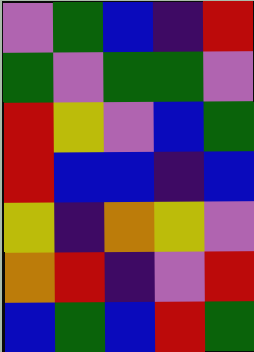[["violet", "green", "blue", "indigo", "red"], ["green", "violet", "green", "green", "violet"], ["red", "yellow", "violet", "blue", "green"], ["red", "blue", "blue", "indigo", "blue"], ["yellow", "indigo", "orange", "yellow", "violet"], ["orange", "red", "indigo", "violet", "red"], ["blue", "green", "blue", "red", "green"]]